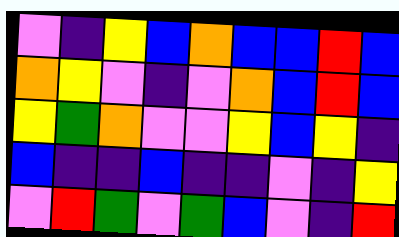[["violet", "indigo", "yellow", "blue", "orange", "blue", "blue", "red", "blue"], ["orange", "yellow", "violet", "indigo", "violet", "orange", "blue", "red", "blue"], ["yellow", "green", "orange", "violet", "violet", "yellow", "blue", "yellow", "indigo"], ["blue", "indigo", "indigo", "blue", "indigo", "indigo", "violet", "indigo", "yellow"], ["violet", "red", "green", "violet", "green", "blue", "violet", "indigo", "red"]]